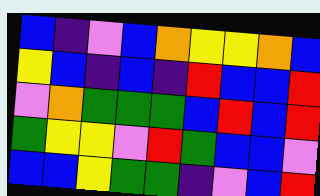[["blue", "indigo", "violet", "blue", "orange", "yellow", "yellow", "orange", "blue"], ["yellow", "blue", "indigo", "blue", "indigo", "red", "blue", "blue", "red"], ["violet", "orange", "green", "green", "green", "blue", "red", "blue", "red"], ["green", "yellow", "yellow", "violet", "red", "green", "blue", "blue", "violet"], ["blue", "blue", "yellow", "green", "green", "indigo", "violet", "blue", "red"]]